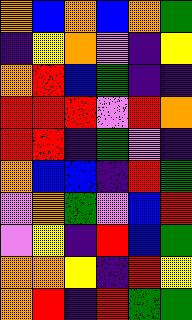[["orange", "blue", "orange", "blue", "orange", "green"], ["indigo", "yellow", "orange", "violet", "indigo", "yellow"], ["orange", "red", "blue", "green", "indigo", "indigo"], ["red", "red", "red", "violet", "red", "orange"], ["red", "red", "indigo", "green", "violet", "indigo"], ["orange", "blue", "blue", "indigo", "red", "green"], ["violet", "orange", "green", "violet", "blue", "red"], ["violet", "yellow", "indigo", "red", "blue", "green"], ["orange", "orange", "yellow", "indigo", "red", "yellow"], ["orange", "red", "indigo", "red", "green", "green"]]